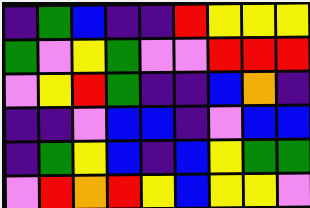[["indigo", "green", "blue", "indigo", "indigo", "red", "yellow", "yellow", "yellow"], ["green", "violet", "yellow", "green", "violet", "violet", "red", "red", "red"], ["violet", "yellow", "red", "green", "indigo", "indigo", "blue", "orange", "indigo"], ["indigo", "indigo", "violet", "blue", "blue", "indigo", "violet", "blue", "blue"], ["indigo", "green", "yellow", "blue", "indigo", "blue", "yellow", "green", "green"], ["violet", "red", "orange", "red", "yellow", "blue", "yellow", "yellow", "violet"]]